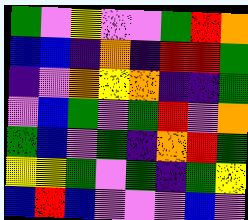[["green", "violet", "yellow", "violet", "violet", "green", "red", "orange"], ["blue", "blue", "indigo", "orange", "indigo", "red", "red", "green"], ["indigo", "violet", "orange", "yellow", "orange", "indigo", "indigo", "green"], ["violet", "blue", "green", "violet", "green", "red", "violet", "orange"], ["green", "blue", "violet", "green", "indigo", "orange", "red", "green"], ["yellow", "yellow", "green", "violet", "green", "indigo", "green", "yellow"], ["blue", "red", "blue", "violet", "violet", "violet", "blue", "violet"]]